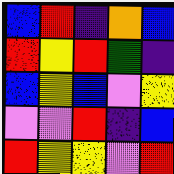[["blue", "red", "indigo", "orange", "blue"], ["red", "yellow", "red", "green", "indigo"], ["blue", "yellow", "blue", "violet", "yellow"], ["violet", "violet", "red", "indigo", "blue"], ["red", "yellow", "yellow", "violet", "red"]]